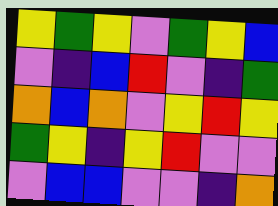[["yellow", "green", "yellow", "violet", "green", "yellow", "blue"], ["violet", "indigo", "blue", "red", "violet", "indigo", "green"], ["orange", "blue", "orange", "violet", "yellow", "red", "yellow"], ["green", "yellow", "indigo", "yellow", "red", "violet", "violet"], ["violet", "blue", "blue", "violet", "violet", "indigo", "orange"]]